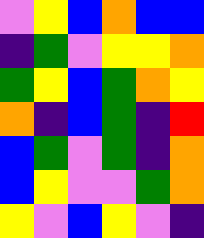[["violet", "yellow", "blue", "orange", "blue", "blue"], ["indigo", "green", "violet", "yellow", "yellow", "orange"], ["green", "yellow", "blue", "green", "orange", "yellow"], ["orange", "indigo", "blue", "green", "indigo", "red"], ["blue", "green", "violet", "green", "indigo", "orange"], ["blue", "yellow", "violet", "violet", "green", "orange"], ["yellow", "violet", "blue", "yellow", "violet", "indigo"]]